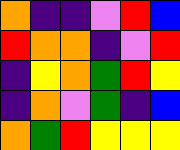[["orange", "indigo", "indigo", "violet", "red", "blue"], ["red", "orange", "orange", "indigo", "violet", "red"], ["indigo", "yellow", "orange", "green", "red", "yellow"], ["indigo", "orange", "violet", "green", "indigo", "blue"], ["orange", "green", "red", "yellow", "yellow", "yellow"]]